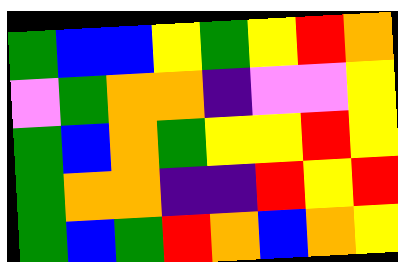[["green", "blue", "blue", "yellow", "green", "yellow", "red", "orange"], ["violet", "green", "orange", "orange", "indigo", "violet", "violet", "yellow"], ["green", "blue", "orange", "green", "yellow", "yellow", "red", "yellow"], ["green", "orange", "orange", "indigo", "indigo", "red", "yellow", "red"], ["green", "blue", "green", "red", "orange", "blue", "orange", "yellow"]]